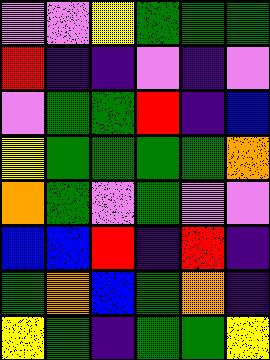[["violet", "violet", "yellow", "green", "green", "green"], ["red", "indigo", "indigo", "violet", "indigo", "violet"], ["violet", "green", "green", "red", "indigo", "blue"], ["yellow", "green", "green", "green", "green", "orange"], ["orange", "green", "violet", "green", "violet", "violet"], ["blue", "blue", "red", "indigo", "red", "indigo"], ["green", "orange", "blue", "green", "orange", "indigo"], ["yellow", "green", "indigo", "green", "green", "yellow"]]